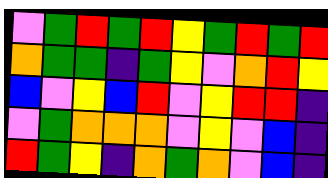[["violet", "green", "red", "green", "red", "yellow", "green", "red", "green", "red"], ["orange", "green", "green", "indigo", "green", "yellow", "violet", "orange", "red", "yellow"], ["blue", "violet", "yellow", "blue", "red", "violet", "yellow", "red", "red", "indigo"], ["violet", "green", "orange", "orange", "orange", "violet", "yellow", "violet", "blue", "indigo"], ["red", "green", "yellow", "indigo", "orange", "green", "orange", "violet", "blue", "indigo"]]